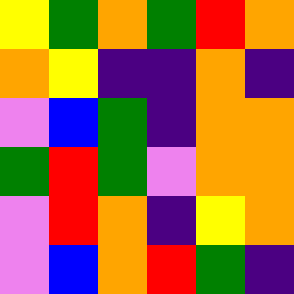[["yellow", "green", "orange", "green", "red", "orange"], ["orange", "yellow", "indigo", "indigo", "orange", "indigo"], ["violet", "blue", "green", "indigo", "orange", "orange"], ["green", "red", "green", "violet", "orange", "orange"], ["violet", "red", "orange", "indigo", "yellow", "orange"], ["violet", "blue", "orange", "red", "green", "indigo"]]